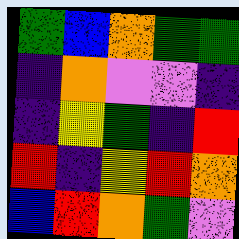[["green", "blue", "orange", "green", "green"], ["indigo", "orange", "violet", "violet", "indigo"], ["indigo", "yellow", "green", "indigo", "red"], ["red", "indigo", "yellow", "red", "orange"], ["blue", "red", "orange", "green", "violet"]]